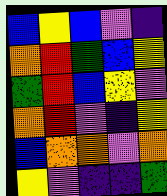[["blue", "yellow", "blue", "violet", "indigo"], ["orange", "red", "green", "blue", "yellow"], ["green", "red", "blue", "yellow", "violet"], ["orange", "red", "violet", "indigo", "yellow"], ["blue", "orange", "orange", "violet", "orange"], ["yellow", "violet", "indigo", "indigo", "green"]]